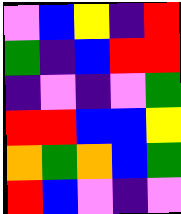[["violet", "blue", "yellow", "indigo", "red"], ["green", "indigo", "blue", "red", "red"], ["indigo", "violet", "indigo", "violet", "green"], ["red", "red", "blue", "blue", "yellow"], ["orange", "green", "orange", "blue", "green"], ["red", "blue", "violet", "indigo", "violet"]]